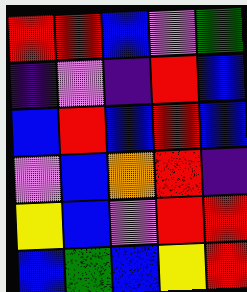[["red", "red", "blue", "violet", "green"], ["indigo", "violet", "indigo", "red", "blue"], ["blue", "red", "blue", "red", "blue"], ["violet", "blue", "orange", "red", "indigo"], ["yellow", "blue", "violet", "red", "red"], ["blue", "green", "blue", "yellow", "red"]]